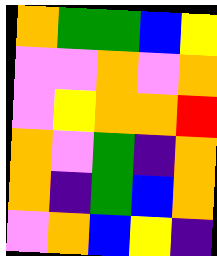[["orange", "green", "green", "blue", "yellow"], ["violet", "violet", "orange", "violet", "orange"], ["violet", "yellow", "orange", "orange", "red"], ["orange", "violet", "green", "indigo", "orange"], ["orange", "indigo", "green", "blue", "orange"], ["violet", "orange", "blue", "yellow", "indigo"]]